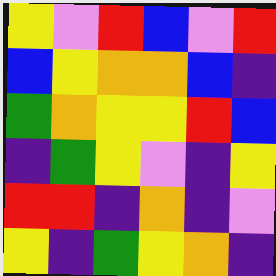[["yellow", "violet", "red", "blue", "violet", "red"], ["blue", "yellow", "orange", "orange", "blue", "indigo"], ["green", "orange", "yellow", "yellow", "red", "blue"], ["indigo", "green", "yellow", "violet", "indigo", "yellow"], ["red", "red", "indigo", "orange", "indigo", "violet"], ["yellow", "indigo", "green", "yellow", "orange", "indigo"]]